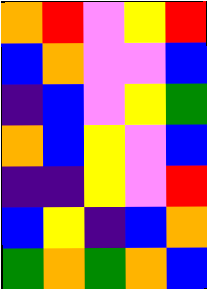[["orange", "red", "violet", "yellow", "red"], ["blue", "orange", "violet", "violet", "blue"], ["indigo", "blue", "violet", "yellow", "green"], ["orange", "blue", "yellow", "violet", "blue"], ["indigo", "indigo", "yellow", "violet", "red"], ["blue", "yellow", "indigo", "blue", "orange"], ["green", "orange", "green", "orange", "blue"]]